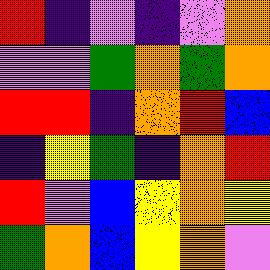[["red", "indigo", "violet", "indigo", "violet", "orange"], ["violet", "violet", "green", "orange", "green", "orange"], ["red", "red", "indigo", "orange", "red", "blue"], ["indigo", "yellow", "green", "indigo", "orange", "red"], ["red", "violet", "blue", "yellow", "orange", "yellow"], ["green", "orange", "blue", "yellow", "orange", "violet"]]